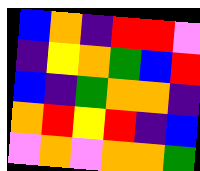[["blue", "orange", "indigo", "red", "red", "violet"], ["indigo", "yellow", "orange", "green", "blue", "red"], ["blue", "indigo", "green", "orange", "orange", "indigo"], ["orange", "red", "yellow", "red", "indigo", "blue"], ["violet", "orange", "violet", "orange", "orange", "green"]]